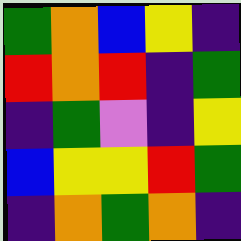[["green", "orange", "blue", "yellow", "indigo"], ["red", "orange", "red", "indigo", "green"], ["indigo", "green", "violet", "indigo", "yellow"], ["blue", "yellow", "yellow", "red", "green"], ["indigo", "orange", "green", "orange", "indigo"]]